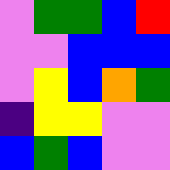[["violet", "green", "green", "blue", "red"], ["violet", "violet", "blue", "blue", "blue"], ["violet", "yellow", "blue", "orange", "green"], ["indigo", "yellow", "yellow", "violet", "violet"], ["blue", "green", "blue", "violet", "violet"]]